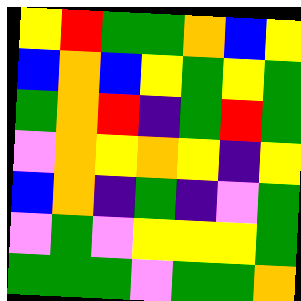[["yellow", "red", "green", "green", "orange", "blue", "yellow"], ["blue", "orange", "blue", "yellow", "green", "yellow", "green"], ["green", "orange", "red", "indigo", "green", "red", "green"], ["violet", "orange", "yellow", "orange", "yellow", "indigo", "yellow"], ["blue", "orange", "indigo", "green", "indigo", "violet", "green"], ["violet", "green", "violet", "yellow", "yellow", "yellow", "green"], ["green", "green", "green", "violet", "green", "green", "orange"]]